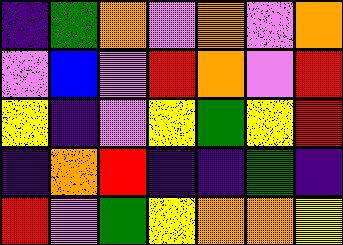[["indigo", "green", "orange", "violet", "orange", "violet", "orange"], ["violet", "blue", "violet", "red", "orange", "violet", "red"], ["yellow", "indigo", "violet", "yellow", "green", "yellow", "red"], ["indigo", "orange", "red", "indigo", "indigo", "green", "indigo"], ["red", "violet", "green", "yellow", "orange", "orange", "yellow"]]